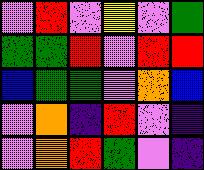[["violet", "red", "violet", "yellow", "violet", "green"], ["green", "green", "red", "violet", "red", "red"], ["blue", "green", "green", "violet", "orange", "blue"], ["violet", "orange", "indigo", "red", "violet", "indigo"], ["violet", "orange", "red", "green", "violet", "indigo"]]